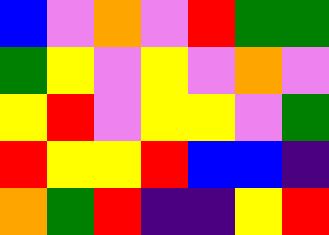[["blue", "violet", "orange", "violet", "red", "green", "green"], ["green", "yellow", "violet", "yellow", "violet", "orange", "violet"], ["yellow", "red", "violet", "yellow", "yellow", "violet", "green"], ["red", "yellow", "yellow", "red", "blue", "blue", "indigo"], ["orange", "green", "red", "indigo", "indigo", "yellow", "red"]]